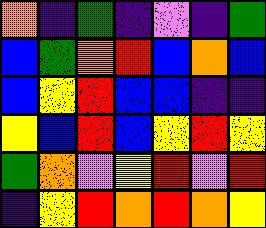[["orange", "indigo", "green", "indigo", "violet", "indigo", "green"], ["blue", "green", "orange", "red", "blue", "orange", "blue"], ["blue", "yellow", "red", "blue", "blue", "indigo", "indigo"], ["yellow", "blue", "red", "blue", "yellow", "red", "yellow"], ["green", "orange", "violet", "yellow", "red", "violet", "red"], ["indigo", "yellow", "red", "orange", "red", "orange", "yellow"]]